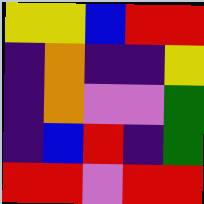[["yellow", "yellow", "blue", "red", "red"], ["indigo", "orange", "indigo", "indigo", "yellow"], ["indigo", "orange", "violet", "violet", "green"], ["indigo", "blue", "red", "indigo", "green"], ["red", "red", "violet", "red", "red"]]